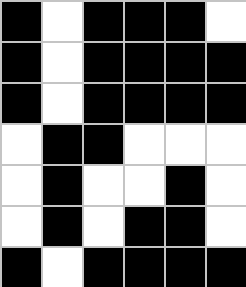[["black", "white", "black", "black", "black", "white"], ["black", "white", "black", "black", "black", "black"], ["black", "white", "black", "black", "black", "black"], ["white", "black", "black", "white", "white", "white"], ["white", "black", "white", "white", "black", "white"], ["white", "black", "white", "black", "black", "white"], ["black", "white", "black", "black", "black", "black"]]